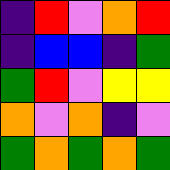[["indigo", "red", "violet", "orange", "red"], ["indigo", "blue", "blue", "indigo", "green"], ["green", "red", "violet", "yellow", "yellow"], ["orange", "violet", "orange", "indigo", "violet"], ["green", "orange", "green", "orange", "green"]]